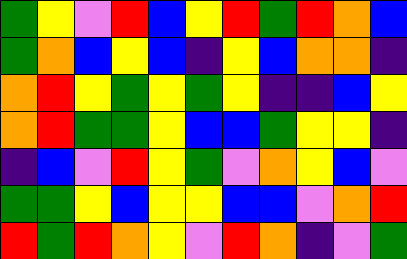[["green", "yellow", "violet", "red", "blue", "yellow", "red", "green", "red", "orange", "blue"], ["green", "orange", "blue", "yellow", "blue", "indigo", "yellow", "blue", "orange", "orange", "indigo"], ["orange", "red", "yellow", "green", "yellow", "green", "yellow", "indigo", "indigo", "blue", "yellow"], ["orange", "red", "green", "green", "yellow", "blue", "blue", "green", "yellow", "yellow", "indigo"], ["indigo", "blue", "violet", "red", "yellow", "green", "violet", "orange", "yellow", "blue", "violet"], ["green", "green", "yellow", "blue", "yellow", "yellow", "blue", "blue", "violet", "orange", "red"], ["red", "green", "red", "orange", "yellow", "violet", "red", "orange", "indigo", "violet", "green"]]